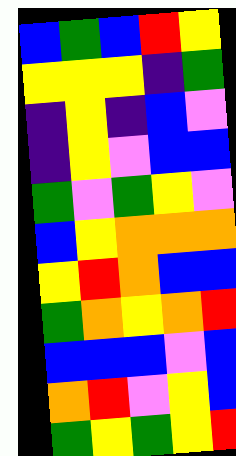[["blue", "green", "blue", "red", "yellow"], ["yellow", "yellow", "yellow", "indigo", "green"], ["indigo", "yellow", "indigo", "blue", "violet"], ["indigo", "yellow", "violet", "blue", "blue"], ["green", "violet", "green", "yellow", "violet"], ["blue", "yellow", "orange", "orange", "orange"], ["yellow", "red", "orange", "blue", "blue"], ["green", "orange", "yellow", "orange", "red"], ["blue", "blue", "blue", "violet", "blue"], ["orange", "red", "violet", "yellow", "blue"], ["green", "yellow", "green", "yellow", "red"]]